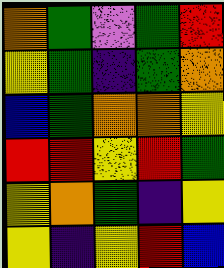[["orange", "green", "violet", "green", "red"], ["yellow", "green", "indigo", "green", "orange"], ["blue", "green", "orange", "orange", "yellow"], ["red", "red", "yellow", "red", "green"], ["yellow", "orange", "green", "indigo", "yellow"], ["yellow", "indigo", "yellow", "red", "blue"]]